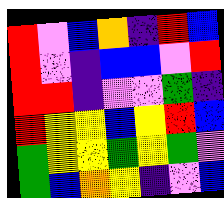[["red", "violet", "blue", "orange", "indigo", "red", "blue"], ["red", "violet", "indigo", "blue", "blue", "violet", "red"], ["red", "red", "indigo", "violet", "violet", "green", "indigo"], ["red", "yellow", "yellow", "blue", "yellow", "red", "blue"], ["green", "yellow", "yellow", "green", "yellow", "green", "violet"], ["green", "blue", "orange", "yellow", "indigo", "violet", "blue"]]